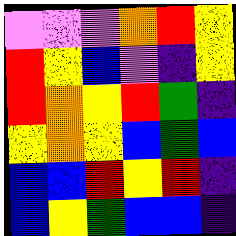[["violet", "violet", "violet", "orange", "red", "yellow"], ["red", "yellow", "blue", "violet", "indigo", "yellow"], ["red", "orange", "yellow", "red", "green", "indigo"], ["yellow", "orange", "yellow", "blue", "green", "blue"], ["blue", "blue", "red", "yellow", "red", "indigo"], ["blue", "yellow", "green", "blue", "blue", "indigo"]]